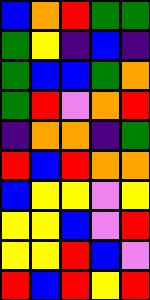[["blue", "orange", "red", "green", "green"], ["green", "yellow", "indigo", "blue", "indigo"], ["green", "blue", "blue", "green", "orange"], ["green", "red", "violet", "orange", "red"], ["indigo", "orange", "orange", "indigo", "green"], ["red", "blue", "red", "orange", "orange"], ["blue", "yellow", "yellow", "violet", "yellow"], ["yellow", "yellow", "blue", "violet", "red"], ["yellow", "yellow", "red", "blue", "violet"], ["red", "blue", "red", "yellow", "red"]]